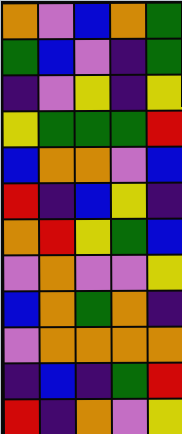[["orange", "violet", "blue", "orange", "green"], ["green", "blue", "violet", "indigo", "green"], ["indigo", "violet", "yellow", "indigo", "yellow"], ["yellow", "green", "green", "green", "red"], ["blue", "orange", "orange", "violet", "blue"], ["red", "indigo", "blue", "yellow", "indigo"], ["orange", "red", "yellow", "green", "blue"], ["violet", "orange", "violet", "violet", "yellow"], ["blue", "orange", "green", "orange", "indigo"], ["violet", "orange", "orange", "orange", "orange"], ["indigo", "blue", "indigo", "green", "red"], ["red", "indigo", "orange", "violet", "yellow"]]